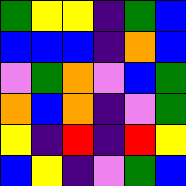[["green", "yellow", "yellow", "indigo", "green", "blue"], ["blue", "blue", "blue", "indigo", "orange", "blue"], ["violet", "green", "orange", "violet", "blue", "green"], ["orange", "blue", "orange", "indigo", "violet", "green"], ["yellow", "indigo", "red", "indigo", "red", "yellow"], ["blue", "yellow", "indigo", "violet", "green", "blue"]]